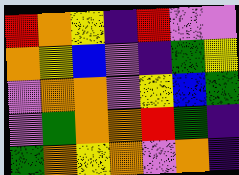[["red", "orange", "yellow", "indigo", "red", "violet", "violet"], ["orange", "yellow", "blue", "violet", "indigo", "green", "yellow"], ["violet", "orange", "orange", "violet", "yellow", "blue", "green"], ["violet", "green", "orange", "orange", "red", "green", "indigo"], ["green", "orange", "yellow", "orange", "violet", "orange", "indigo"]]